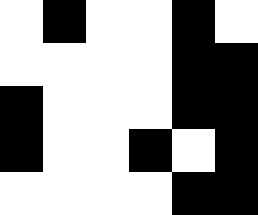[["white", "black", "white", "white", "black", "white"], ["white", "white", "white", "white", "black", "black"], ["black", "white", "white", "white", "black", "black"], ["black", "white", "white", "black", "white", "black"], ["white", "white", "white", "white", "black", "black"]]